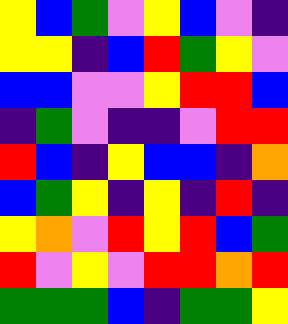[["yellow", "blue", "green", "violet", "yellow", "blue", "violet", "indigo"], ["yellow", "yellow", "indigo", "blue", "red", "green", "yellow", "violet"], ["blue", "blue", "violet", "violet", "yellow", "red", "red", "blue"], ["indigo", "green", "violet", "indigo", "indigo", "violet", "red", "red"], ["red", "blue", "indigo", "yellow", "blue", "blue", "indigo", "orange"], ["blue", "green", "yellow", "indigo", "yellow", "indigo", "red", "indigo"], ["yellow", "orange", "violet", "red", "yellow", "red", "blue", "green"], ["red", "violet", "yellow", "violet", "red", "red", "orange", "red"], ["green", "green", "green", "blue", "indigo", "green", "green", "yellow"]]